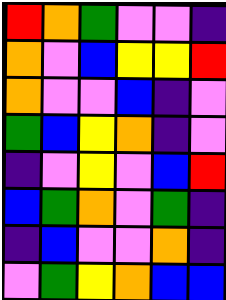[["red", "orange", "green", "violet", "violet", "indigo"], ["orange", "violet", "blue", "yellow", "yellow", "red"], ["orange", "violet", "violet", "blue", "indigo", "violet"], ["green", "blue", "yellow", "orange", "indigo", "violet"], ["indigo", "violet", "yellow", "violet", "blue", "red"], ["blue", "green", "orange", "violet", "green", "indigo"], ["indigo", "blue", "violet", "violet", "orange", "indigo"], ["violet", "green", "yellow", "orange", "blue", "blue"]]